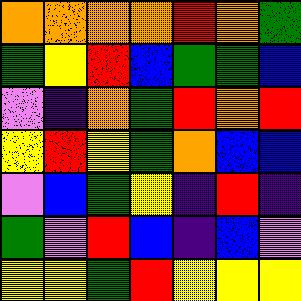[["orange", "orange", "orange", "orange", "red", "orange", "green"], ["green", "yellow", "red", "blue", "green", "green", "blue"], ["violet", "indigo", "orange", "green", "red", "orange", "red"], ["yellow", "red", "yellow", "green", "orange", "blue", "blue"], ["violet", "blue", "green", "yellow", "indigo", "red", "indigo"], ["green", "violet", "red", "blue", "indigo", "blue", "violet"], ["yellow", "yellow", "green", "red", "yellow", "yellow", "yellow"]]